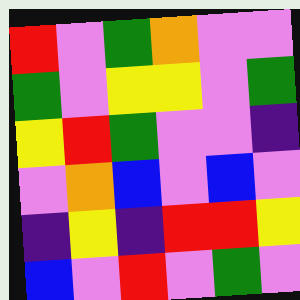[["red", "violet", "green", "orange", "violet", "violet"], ["green", "violet", "yellow", "yellow", "violet", "green"], ["yellow", "red", "green", "violet", "violet", "indigo"], ["violet", "orange", "blue", "violet", "blue", "violet"], ["indigo", "yellow", "indigo", "red", "red", "yellow"], ["blue", "violet", "red", "violet", "green", "violet"]]